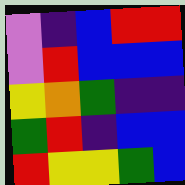[["violet", "indigo", "blue", "red", "red"], ["violet", "red", "blue", "blue", "blue"], ["yellow", "orange", "green", "indigo", "indigo"], ["green", "red", "indigo", "blue", "blue"], ["red", "yellow", "yellow", "green", "blue"]]